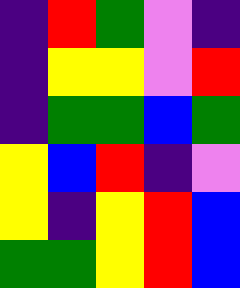[["indigo", "red", "green", "violet", "indigo"], ["indigo", "yellow", "yellow", "violet", "red"], ["indigo", "green", "green", "blue", "green"], ["yellow", "blue", "red", "indigo", "violet"], ["yellow", "indigo", "yellow", "red", "blue"], ["green", "green", "yellow", "red", "blue"]]